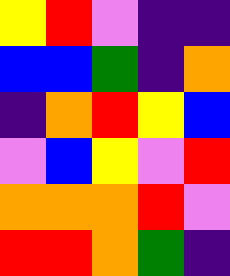[["yellow", "red", "violet", "indigo", "indigo"], ["blue", "blue", "green", "indigo", "orange"], ["indigo", "orange", "red", "yellow", "blue"], ["violet", "blue", "yellow", "violet", "red"], ["orange", "orange", "orange", "red", "violet"], ["red", "red", "orange", "green", "indigo"]]